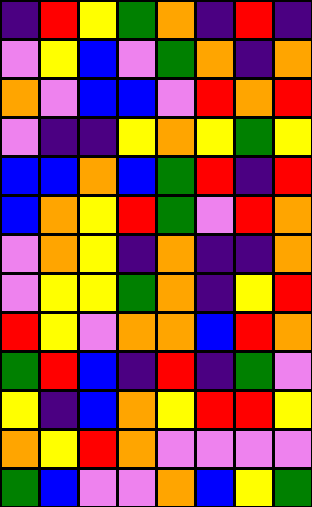[["indigo", "red", "yellow", "green", "orange", "indigo", "red", "indigo"], ["violet", "yellow", "blue", "violet", "green", "orange", "indigo", "orange"], ["orange", "violet", "blue", "blue", "violet", "red", "orange", "red"], ["violet", "indigo", "indigo", "yellow", "orange", "yellow", "green", "yellow"], ["blue", "blue", "orange", "blue", "green", "red", "indigo", "red"], ["blue", "orange", "yellow", "red", "green", "violet", "red", "orange"], ["violet", "orange", "yellow", "indigo", "orange", "indigo", "indigo", "orange"], ["violet", "yellow", "yellow", "green", "orange", "indigo", "yellow", "red"], ["red", "yellow", "violet", "orange", "orange", "blue", "red", "orange"], ["green", "red", "blue", "indigo", "red", "indigo", "green", "violet"], ["yellow", "indigo", "blue", "orange", "yellow", "red", "red", "yellow"], ["orange", "yellow", "red", "orange", "violet", "violet", "violet", "violet"], ["green", "blue", "violet", "violet", "orange", "blue", "yellow", "green"]]